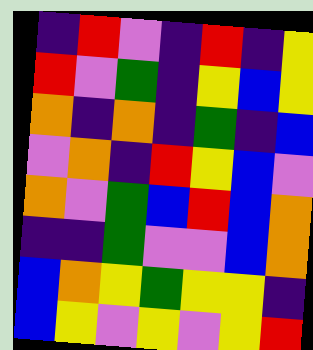[["indigo", "red", "violet", "indigo", "red", "indigo", "yellow"], ["red", "violet", "green", "indigo", "yellow", "blue", "yellow"], ["orange", "indigo", "orange", "indigo", "green", "indigo", "blue"], ["violet", "orange", "indigo", "red", "yellow", "blue", "violet"], ["orange", "violet", "green", "blue", "red", "blue", "orange"], ["indigo", "indigo", "green", "violet", "violet", "blue", "orange"], ["blue", "orange", "yellow", "green", "yellow", "yellow", "indigo"], ["blue", "yellow", "violet", "yellow", "violet", "yellow", "red"]]